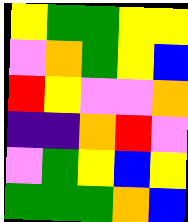[["yellow", "green", "green", "yellow", "yellow"], ["violet", "orange", "green", "yellow", "blue"], ["red", "yellow", "violet", "violet", "orange"], ["indigo", "indigo", "orange", "red", "violet"], ["violet", "green", "yellow", "blue", "yellow"], ["green", "green", "green", "orange", "blue"]]